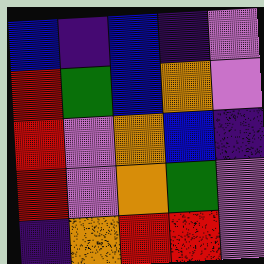[["blue", "indigo", "blue", "indigo", "violet"], ["red", "green", "blue", "orange", "violet"], ["red", "violet", "orange", "blue", "indigo"], ["red", "violet", "orange", "green", "violet"], ["indigo", "orange", "red", "red", "violet"]]